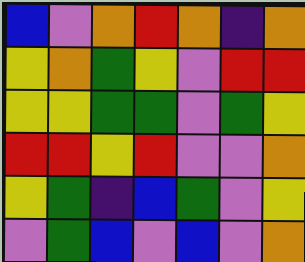[["blue", "violet", "orange", "red", "orange", "indigo", "orange"], ["yellow", "orange", "green", "yellow", "violet", "red", "red"], ["yellow", "yellow", "green", "green", "violet", "green", "yellow"], ["red", "red", "yellow", "red", "violet", "violet", "orange"], ["yellow", "green", "indigo", "blue", "green", "violet", "yellow"], ["violet", "green", "blue", "violet", "blue", "violet", "orange"]]